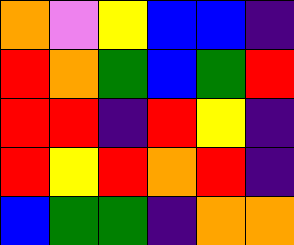[["orange", "violet", "yellow", "blue", "blue", "indigo"], ["red", "orange", "green", "blue", "green", "red"], ["red", "red", "indigo", "red", "yellow", "indigo"], ["red", "yellow", "red", "orange", "red", "indigo"], ["blue", "green", "green", "indigo", "orange", "orange"]]